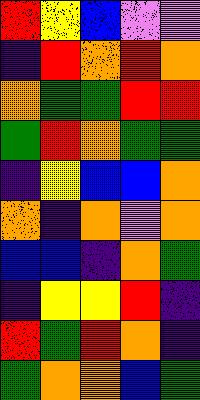[["red", "yellow", "blue", "violet", "violet"], ["indigo", "red", "orange", "red", "orange"], ["orange", "green", "green", "red", "red"], ["green", "red", "orange", "green", "green"], ["indigo", "yellow", "blue", "blue", "orange"], ["orange", "indigo", "orange", "violet", "orange"], ["blue", "blue", "indigo", "orange", "green"], ["indigo", "yellow", "yellow", "red", "indigo"], ["red", "green", "red", "orange", "indigo"], ["green", "orange", "orange", "blue", "green"]]